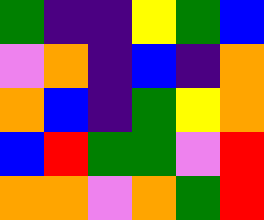[["green", "indigo", "indigo", "yellow", "green", "blue"], ["violet", "orange", "indigo", "blue", "indigo", "orange"], ["orange", "blue", "indigo", "green", "yellow", "orange"], ["blue", "red", "green", "green", "violet", "red"], ["orange", "orange", "violet", "orange", "green", "red"]]